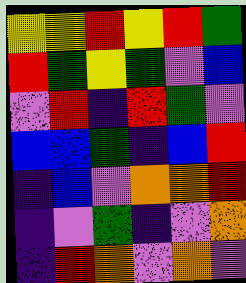[["yellow", "yellow", "red", "yellow", "red", "green"], ["red", "green", "yellow", "green", "violet", "blue"], ["violet", "red", "indigo", "red", "green", "violet"], ["blue", "blue", "green", "indigo", "blue", "red"], ["indigo", "blue", "violet", "orange", "orange", "red"], ["indigo", "violet", "green", "indigo", "violet", "orange"], ["indigo", "red", "orange", "violet", "orange", "violet"]]